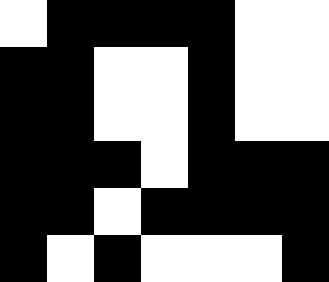[["white", "black", "black", "black", "black", "white", "white"], ["black", "black", "white", "white", "black", "white", "white"], ["black", "black", "white", "white", "black", "white", "white"], ["black", "black", "black", "white", "black", "black", "black"], ["black", "black", "white", "black", "black", "black", "black"], ["black", "white", "black", "white", "white", "white", "black"]]